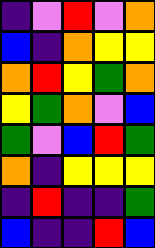[["indigo", "violet", "red", "violet", "orange"], ["blue", "indigo", "orange", "yellow", "yellow"], ["orange", "red", "yellow", "green", "orange"], ["yellow", "green", "orange", "violet", "blue"], ["green", "violet", "blue", "red", "green"], ["orange", "indigo", "yellow", "yellow", "yellow"], ["indigo", "red", "indigo", "indigo", "green"], ["blue", "indigo", "indigo", "red", "blue"]]